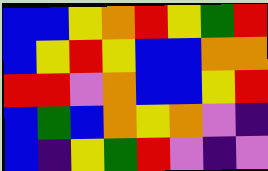[["blue", "blue", "yellow", "orange", "red", "yellow", "green", "red"], ["blue", "yellow", "red", "yellow", "blue", "blue", "orange", "orange"], ["red", "red", "violet", "orange", "blue", "blue", "yellow", "red"], ["blue", "green", "blue", "orange", "yellow", "orange", "violet", "indigo"], ["blue", "indigo", "yellow", "green", "red", "violet", "indigo", "violet"]]